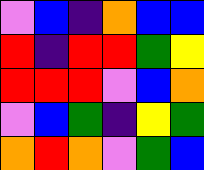[["violet", "blue", "indigo", "orange", "blue", "blue"], ["red", "indigo", "red", "red", "green", "yellow"], ["red", "red", "red", "violet", "blue", "orange"], ["violet", "blue", "green", "indigo", "yellow", "green"], ["orange", "red", "orange", "violet", "green", "blue"]]